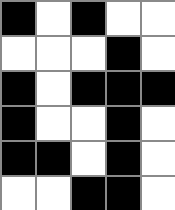[["black", "white", "black", "white", "white"], ["white", "white", "white", "black", "white"], ["black", "white", "black", "black", "black"], ["black", "white", "white", "black", "white"], ["black", "black", "white", "black", "white"], ["white", "white", "black", "black", "white"]]